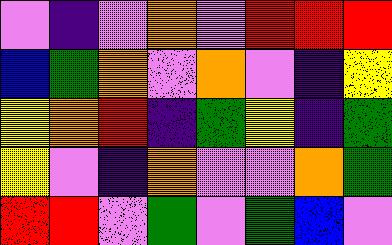[["violet", "indigo", "violet", "orange", "violet", "red", "red", "red"], ["blue", "green", "orange", "violet", "orange", "violet", "indigo", "yellow"], ["yellow", "orange", "red", "indigo", "green", "yellow", "indigo", "green"], ["yellow", "violet", "indigo", "orange", "violet", "violet", "orange", "green"], ["red", "red", "violet", "green", "violet", "green", "blue", "violet"]]